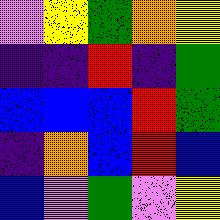[["violet", "yellow", "green", "orange", "yellow"], ["indigo", "indigo", "red", "indigo", "green"], ["blue", "blue", "blue", "red", "green"], ["indigo", "orange", "blue", "red", "blue"], ["blue", "violet", "green", "violet", "yellow"]]